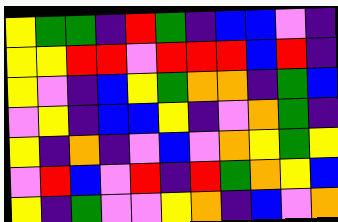[["yellow", "green", "green", "indigo", "red", "green", "indigo", "blue", "blue", "violet", "indigo"], ["yellow", "yellow", "red", "red", "violet", "red", "red", "red", "blue", "red", "indigo"], ["yellow", "violet", "indigo", "blue", "yellow", "green", "orange", "orange", "indigo", "green", "blue"], ["violet", "yellow", "indigo", "blue", "blue", "yellow", "indigo", "violet", "orange", "green", "indigo"], ["yellow", "indigo", "orange", "indigo", "violet", "blue", "violet", "orange", "yellow", "green", "yellow"], ["violet", "red", "blue", "violet", "red", "indigo", "red", "green", "orange", "yellow", "blue"], ["yellow", "indigo", "green", "violet", "violet", "yellow", "orange", "indigo", "blue", "violet", "orange"]]